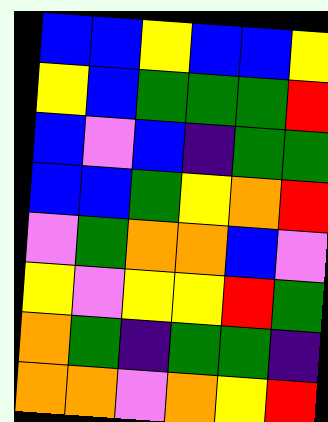[["blue", "blue", "yellow", "blue", "blue", "yellow"], ["yellow", "blue", "green", "green", "green", "red"], ["blue", "violet", "blue", "indigo", "green", "green"], ["blue", "blue", "green", "yellow", "orange", "red"], ["violet", "green", "orange", "orange", "blue", "violet"], ["yellow", "violet", "yellow", "yellow", "red", "green"], ["orange", "green", "indigo", "green", "green", "indigo"], ["orange", "orange", "violet", "orange", "yellow", "red"]]